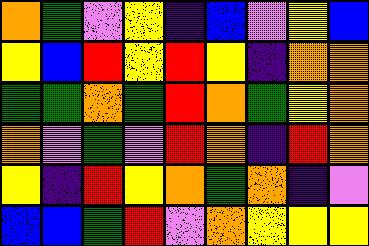[["orange", "green", "violet", "yellow", "indigo", "blue", "violet", "yellow", "blue"], ["yellow", "blue", "red", "yellow", "red", "yellow", "indigo", "orange", "orange"], ["green", "green", "orange", "green", "red", "orange", "green", "yellow", "orange"], ["orange", "violet", "green", "violet", "red", "orange", "indigo", "red", "orange"], ["yellow", "indigo", "red", "yellow", "orange", "green", "orange", "indigo", "violet"], ["blue", "blue", "green", "red", "violet", "orange", "yellow", "yellow", "yellow"]]